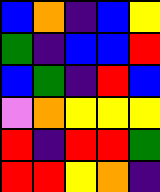[["blue", "orange", "indigo", "blue", "yellow"], ["green", "indigo", "blue", "blue", "red"], ["blue", "green", "indigo", "red", "blue"], ["violet", "orange", "yellow", "yellow", "yellow"], ["red", "indigo", "red", "red", "green"], ["red", "red", "yellow", "orange", "indigo"]]